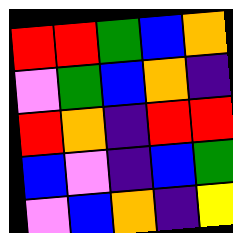[["red", "red", "green", "blue", "orange"], ["violet", "green", "blue", "orange", "indigo"], ["red", "orange", "indigo", "red", "red"], ["blue", "violet", "indigo", "blue", "green"], ["violet", "blue", "orange", "indigo", "yellow"]]